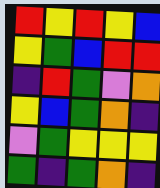[["red", "yellow", "red", "yellow", "blue"], ["yellow", "green", "blue", "red", "red"], ["indigo", "red", "green", "violet", "orange"], ["yellow", "blue", "green", "orange", "indigo"], ["violet", "green", "yellow", "yellow", "yellow"], ["green", "indigo", "green", "orange", "indigo"]]